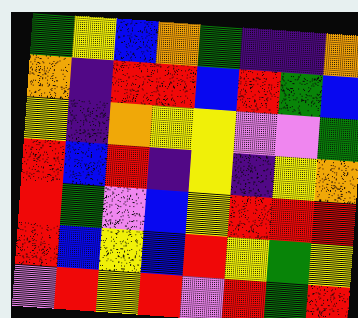[["green", "yellow", "blue", "orange", "green", "indigo", "indigo", "orange"], ["orange", "indigo", "red", "red", "blue", "red", "green", "blue"], ["yellow", "indigo", "orange", "yellow", "yellow", "violet", "violet", "green"], ["red", "blue", "red", "indigo", "yellow", "indigo", "yellow", "orange"], ["red", "green", "violet", "blue", "yellow", "red", "red", "red"], ["red", "blue", "yellow", "blue", "red", "yellow", "green", "yellow"], ["violet", "red", "yellow", "red", "violet", "red", "green", "red"]]